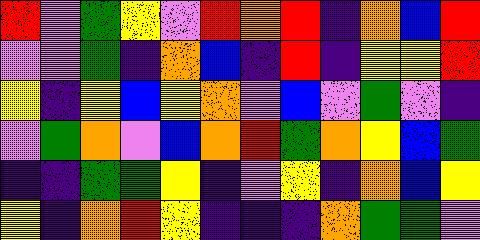[["red", "violet", "green", "yellow", "violet", "red", "orange", "red", "indigo", "orange", "blue", "red"], ["violet", "violet", "green", "indigo", "orange", "blue", "indigo", "red", "indigo", "yellow", "yellow", "red"], ["yellow", "indigo", "yellow", "blue", "yellow", "orange", "violet", "blue", "violet", "green", "violet", "indigo"], ["violet", "green", "orange", "violet", "blue", "orange", "red", "green", "orange", "yellow", "blue", "green"], ["indigo", "indigo", "green", "green", "yellow", "indigo", "violet", "yellow", "indigo", "orange", "blue", "yellow"], ["yellow", "indigo", "orange", "red", "yellow", "indigo", "indigo", "indigo", "orange", "green", "green", "violet"]]